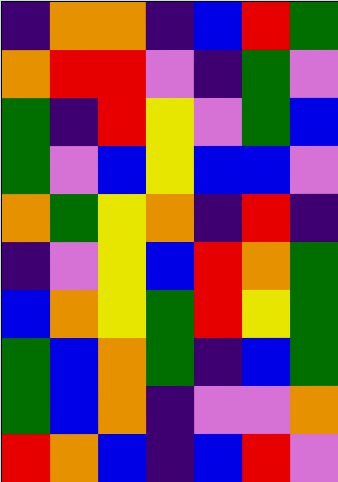[["indigo", "orange", "orange", "indigo", "blue", "red", "green"], ["orange", "red", "red", "violet", "indigo", "green", "violet"], ["green", "indigo", "red", "yellow", "violet", "green", "blue"], ["green", "violet", "blue", "yellow", "blue", "blue", "violet"], ["orange", "green", "yellow", "orange", "indigo", "red", "indigo"], ["indigo", "violet", "yellow", "blue", "red", "orange", "green"], ["blue", "orange", "yellow", "green", "red", "yellow", "green"], ["green", "blue", "orange", "green", "indigo", "blue", "green"], ["green", "blue", "orange", "indigo", "violet", "violet", "orange"], ["red", "orange", "blue", "indigo", "blue", "red", "violet"]]